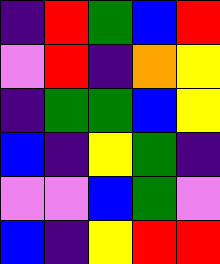[["indigo", "red", "green", "blue", "red"], ["violet", "red", "indigo", "orange", "yellow"], ["indigo", "green", "green", "blue", "yellow"], ["blue", "indigo", "yellow", "green", "indigo"], ["violet", "violet", "blue", "green", "violet"], ["blue", "indigo", "yellow", "red", "red"]]